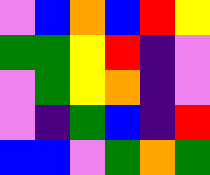[["violet", "blue", "orange", "blue", "red", "yellow"], ["green", "green", "yellow", "red", "indigo", "violet"], ["violet", "green", "yellow", "orange", "indigo", "violet"], ["violet", "indigo", "green", "blue", "indigo", "red"], ["blue", "blue", "violet", "green", "orange", "green"]]